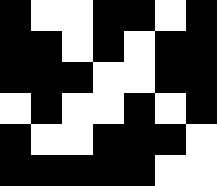[["black", "white", "white", "black", "black", "white", "black"], ["black", "black", "white", "black", "white", "black", "black"], ["black", "black", "black", "white", "white", "black", "black"], ["white", "black", "white", "white", "black", "white", "black"], ["black", "white", "white", "black", "black", "black", "white"], ["black", "black", "black", "black", "black", "white", "white"]]